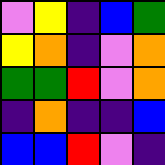[["violet", "yellow", "indigo", "blue", "green"], ["yellow", "orange", "indigo", "violet", "orange"], ["green", "green", "red", "violet", "orange"], ["indigo", "orange", "indigo", "indigo", "blue"], ["blue", "blue", "red", "violet", "indigo"]]